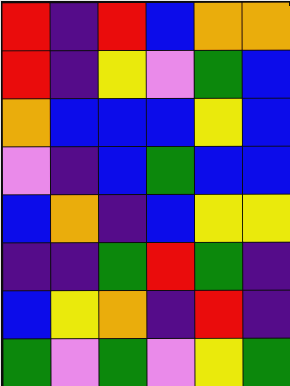[["red", "indigo", "red", "blue", "orange", "orange"], ["red", "indigo", "yellow", "violet", "green", "blue"], ["orange", "blue", "blue", "blue", "yellow", "blue"], ["violet", "indigo", "blue", "green", "blue", "blue"], ["blue", "orange", "indigo", "blue", "yellow", "yellow"], ["indigo", "indigo", "green", "red", "green", "indigo"], ["blue", "yellow", "orange", "indigo", "red", "indigo"], ["green", "violet", "green", "violet", "yellow", "green"]]